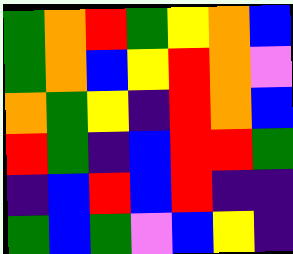[["green", "orange", "red", "green", "yellow", "orange", "blue"], ["green", "orange", "blue", "yellow", "red", "orange", "violet"], ["orange", "green", "yellow", "indigo", "red", "orange", "blue"], ["red", "green", "indigo", "blue", "red", "red", "green"], ["indigo", "blue", "red", "blue", "red", "indigo", "indigo"], ["green", "blue", "green", "violet", "blue", "yellow", "indigo"]]